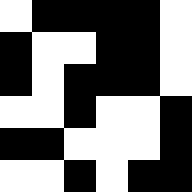[["white", "black", "black", "black", "black", "white"], ["black", "white", "white", "black", "black", "white"], ["black", "white", "black", "black", "black", "white"], ["white", "white", "black", "white", "white", "black"], ["black", "black", "white", "white", "white", "black"], ["white", "white", "black", "white", "black", "black"]]